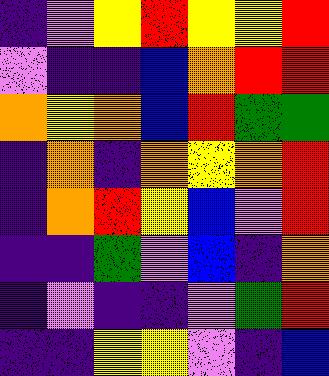[["indigo", "violet", "yellow", "red", "yellow", "yellow", "red"], ["violet", "indigo", "indigo", "blue", "orange", "red", "red"], ["orange", "yellow", "orange", "blue", "red", "green", "green"], ["indigo", "orange", "indigo", "orange", "yellow", "orange", "red"], ["indigo", "orange", "red", "yellow", "blue", "violet", "red"], ["indigo", "indigo", "green", "violet", "blue", "indigo", "orange"], ["indigo", "violet", "indigo", "indigo", "violet", "green", "red"], ["indigo", "indigo", "yellow", "yellow", "violet", "indigo", "blue"]]